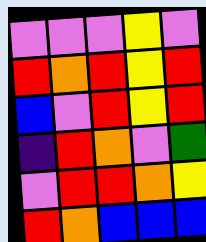[["violet", "violet", "violet", "yellow", "violet"], ["red", "orange", "red", "yellow", "red"], ["blue", "violet", "red", "yellow", "red"], ["indigo", "red", "orange", "violet", "green"], ["violet", "red", "red", "orange", "yellow"], ["red", "orange", "blue", "blue", "blue"]]